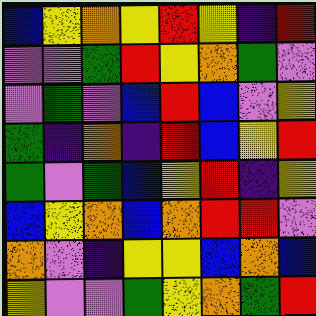[["blue", "yellow", "orange", "yellow", "red", "yellow", "indigo", "red"], ["violet", "violet", "green", "red", "yellow", "orange", "green", "violet"], ["violet", "green", "violet", "blue", "red", "blue", "violet", "yellow"], ["green", "indigo", "orange", "indigo", "red", "blue", "yellow", "red"], ["green", "violet", "green", "blue", "yellow", "red", "indigo", "yellow"], ["blue", "yellow", "orange", "blue", "orange", "red", "red", "violet"], ["orange", "violet", "indigo", "yellow", "yellow", "blue", "orange", "blue"], ["yellow", "violet", "violet", "green", "yellow", "orange", "green", "red"]]